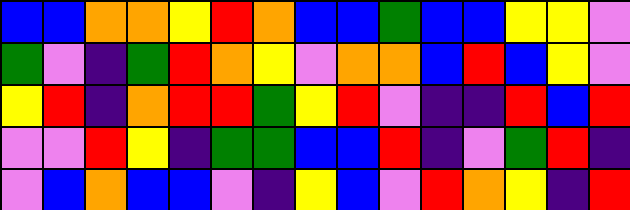[["blue", "blue", "orange", "orange", "yellow", "red", "orange", "blue", "blue", "green", "blue", "blue", "yellow", "yellow", "violet"], ["green", "violet", "indigo", "green", "red", "orange", "yellow", "violet", "orange", "orange", "blue", "red", "blue", "yellow", "violet"], ["yellow", "red", "indigo", "orange", "red", "red", "green", "yellow", "red", "violet", "indigo", "indigo", "red", "blue", "red"], ["violet", "violet", "red", "yellow", "indigo", "green", "green", "blue", "blue", "red", "indigo", "violet", "green", "red", "indigo"], ["violet", "blue", "orange", "blue", "blue", "violet", "indigo", "yellow", "blue", "violet", "red", "orange", "yellow", "indigo", "red"]]